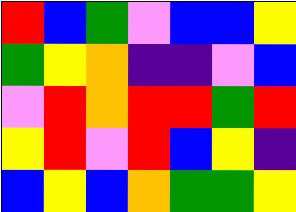[["red", "blue", "green", "violet", "blue", "blue", "yellow"], ["green", "yellow", "orange", "indigo", "indigo", "violet", "blue"], ["violet", "red", "orange", "red", "red", "green", "red"], ["yellow", "red", "violet", "red", "blue", "yellow", "indigo"], ["blue", "yellow", "blue", "orange", "green", "green", "yellow"]]